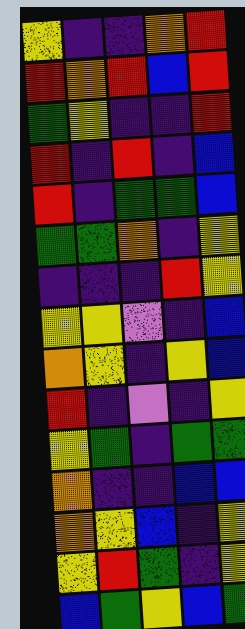[["yellow", "indigo", "indigo", "orange", "red"], ["red", "orange", "red", "blue", "red"], ["green", "yellow", "indigo", "indigo", "red"], ["red", "indigo", "red", "indigo", "blue"], ["red", "indigo", "green", "green", "blue"], ["green", "green", "orange", "indigo", "yellow"], ["indigo", "indigo", "indigo", "red", "yellow"], ["yellow", "yellow", "violet", "indigo", "blue"], ["orange", "yellow", "indigo", "yellow", "blue"], ["red", "indigo", "violet", "indigo", "yellow"], ["yellow", "green", "indigo", "green", "green"], ["orange", "indigo", "indigo", "blue", "blue"], ["orange", "yellow", "blue", "indigo", "yellow"], ["yellow", "red", "green", "indigo", "yellow"], ["blue", "green", "yellow", "blue", "green"]]